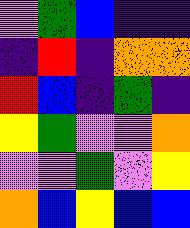[["violet", "green", "blue", "indigo", "indigo"], ["indigo", "red", "indigo", "orange", "orange"], ["red", "blue", "indigo", "green", "indigo"], ["yellow", "green", "violet", "violet", "orange"], ["violet", "violet", "green", "violet", "yellow"], ["orange", "blue", "yellow", "blue", "blue"]]